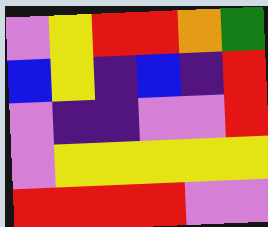[["violet", "yellow", "red", "red", "orange", "green"], ["blue", "yellow", "indigo", "blue", "indigo", "red"], ["violet", "indigo", "indigo", "violet", "violet", "red"], ["violet", "yellow", "yellow", "yellow", "yellow", "yellow"], ["red", "red", "red", "red", "violet", "violet"]]